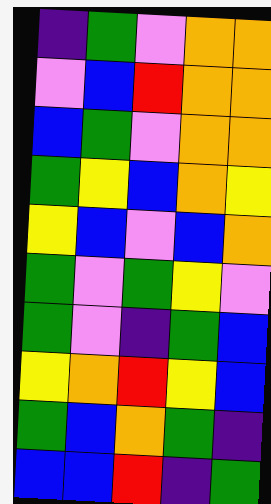[["indigo", "green", "violet", "orange", "orange"], ["violet", "blue", "red", "orange", "orange"], ["blue", "green", "violet", "orange", "orange"], ["green", "yellow", "blue", "orange", "yellow"], ["yellow", "blue", "violet", "blue", "orange"], ["green", "violet", "green", "yellow", "violet"], ["green", "violet", "indigo", "green", "blue"], ["yellow", "orange", "red", "yellow", "blue"], ["green", "blue", "orange", "green", "indigo"], ["blue", "blue", "red", "indigo", "green"]]